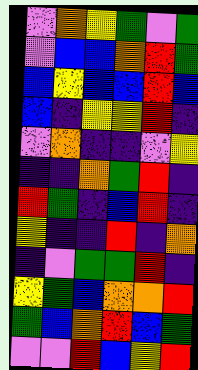[["violet", "orange", "yellow", "green", "violet", "green"], ["violet", "blue", "blue", "orange", "red", "green"], ["blue", "yellow", "blue", "blue", "red", "blue"], ["blue", "indigo", "yellow", "yellow", "red", "indigo"], ["violet", "orange", "indigo", "indigo", "violet", "yellow"], ["indigo", "indigo", "orange", "green", "red", "indigo"], ["red", "green", "indigo", "blue", "red", "indigo"], ["yellow", "indigo", "indigo", "red", "indigo", "orange"], ["indigo", "violet", "green", "green", "red", "indigo"], ["yellow", "green", "blue", "orange", "orange", "red"], ["green", "blue", "orange", "red", "blue", "green"], ["violet", "violet", "red", "blue", "yellow", "red"]]